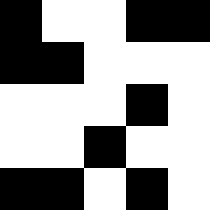[["black", "white", "white", "black", "black"], ["black", "black", "white", "white", "white"], ["white", "white", "white", "black", "white"], ["white", "white", "black", "white", "white"], ["black", "black", "white", "black", "white"]]